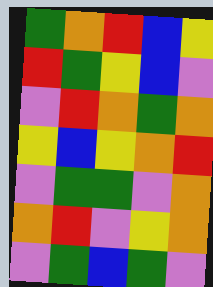[["green", "orange", "red", "blue", "yellow"], ["red", "green", "yellow", "blue", "violet"], ["violet", "red", "orange", "green", "orange"], ["yellow", "blue", "yellow", "orange", "red"], ["violet", "green", "green", "violet", "orange"], ["orange", "red", "violet", "yellow", "orange"], ["violet", "green", "blue", "green", "violet"]]